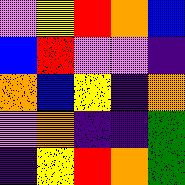[["violet", "yellow", "red", "orange", "blue"], ["blue", "red", "violet", "violet", "indigo"], ["orange", "blue", "yellow", "indigo", "orange"], ["violet", "orange", "indigo", "indigo", "green"], ["indigo", "yellow", "red", "orange", "green"]]